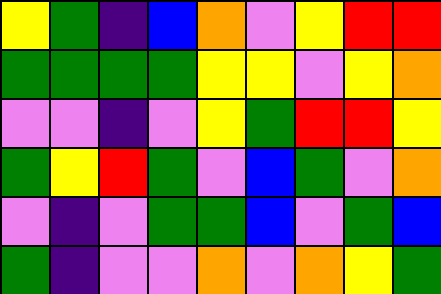[["yellow", "green", "indigo", "blue", "orange", "violet", "yellow", "red", "red"], ["green", "green", "green", "green", "yellow", "yellow", "violet", "yellow", "orange"], ["violet", "violet", "indigo", "violet", "yellow", "green", "red", "red", "yellow"], ["green", "yellow", "red", "green", "violet", "blue", "green", "violet", "orange"], ["violet", "indigo", "violet", "green", "green", "blue", "violet", "green", "blue"], ["green", "indigo", "violet", "violet", "orange", "violet", "orange", "yellow", "green"]]